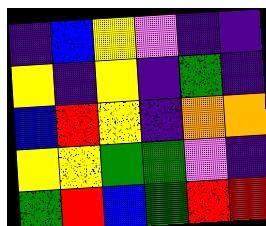[["indigo", "blue", "yellow", "violet", "indigo", "indigo"], ["yellow", "indigo", "yellow", "indigo", "green", "indigo"], ["blue", "red", "yellow", "indigo", "orange", "orange"], ["yellow", "yellow", "green", "green", "violet", "indigo"], ["green", "red", "blue", "green", "red", "red"]]